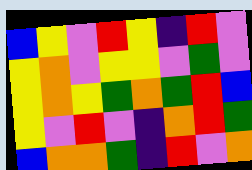[["blue", "yellow", "violet", "red", "yellow", "indigo", "red", "violet"], ["yellow", "orange", "violet", "yellow", "yellow", "violet", "green", "violet"], ["yellow", "orange", "yellow", "green", "orange", "green", "red", "blue"], ["yellow", "violet", "red", "violet", "indigo", "orange", "red", "green"], ["blue", "orange", "orange", "green", "indigo", "red", "violet", "orange"]]